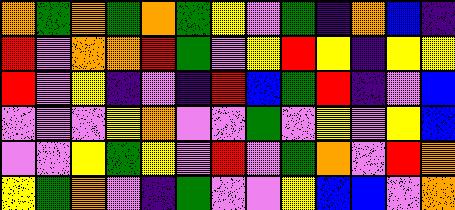[["orange", "green", "orange", "green", "orange", "green", "yellow", "violet", "green", "indigo", "orange", "blue", "indigo"], ["red", "violet", "orange", "orange", "red", "green", "violet", "yellow", "red", "yellow", "indigo", "yellow", "yellow"], ["red", "violet", "yellow", "indigo", "violet", "indigo", "red", "blue", "green", "red", "indigo", "violet", "blue"], ["violet", "violet", "violet", "yellow", "orange", "violet", "violet", "green", "violet", "yellow", "violet", "yellow", "blue"], ["violet", "violet", "yellow", "green", "yellow", "violet", "red", "violet", "green", "orange", "violet", "red", "orange"], ["yellow", "green", "orange", "violet", "indigo", "green", "violet", "violet", "yellow", "blue", "blue", "violet", "orange"]]